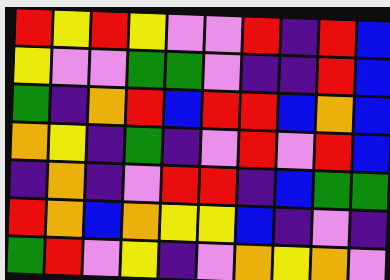[["red", "yellow", "red", "yellow", "violet", "violet", "red", "indigo", "red", "blue"], ["yellow", "violet", "violet", "green", "green", "violet", "indigo", "indigo", "red", "blue"], ["green", "indigo", "orange", "red", "blue", "red", "red", "blue", "orange", "blue"], ["orange", "yellow", "indigo", "green", "indigo", "violet", "red", "violet", "red", "blue"], ["indigo", "orange", "indigo", "violet", "red", "red", "indigo", "blue", "green", "green"], ["red", "orange", "blue", "orange", "yellow", "yellow", "blue", "indigo", "violet", "indigo"], ["green", "red", "violet", "yellow", "indigo", "violet", "orange", "yellow", "orange", "violet"]]